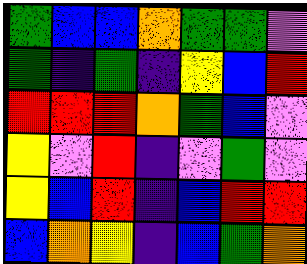[["green", "blue", "blue", "orange", "green", "green", "violet"], ["green", "indigo", "green", "indigo", "yellow", "blue", "red"], ["red", "red", "red", "orange", "green", "blue", "violet"], ["yellow", "violet", "red", "indigo", "violet", "green", "violet"], ["yellow", "blue", "red", "indigo", "blue", "red", "red"], ["blue", "orange", "yellow", "indigo", "blue", "green", "orange"]]